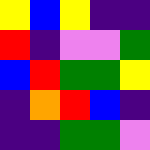[["yellow", "blue", "yellow", "indigo", "indigo"], ["red", "indigo", "violet", "violet", "green"], ["blue", "red", "green", "green", "yellow"], ["indigo", "orange", "red", "blue", "indigo"], ["indigo", "indigo", "green", "green", "violet"]]